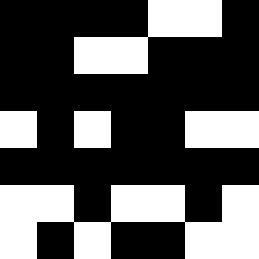[["black", "black", "black", "black", "white", "white", "black"], ["black", "black", "white", "white", "black", "black", "black"], ["black", "black", "black", "black", "black", "black", "black"], ["white", "black", "white", "black", "black", "white", "white"], ["black", "black", "black", "black", "black", "black", "black"], ["white", "white", "black", "white", "white", "black", "white"], ["white", "black", "white", "black", "black", "white", "white"]]